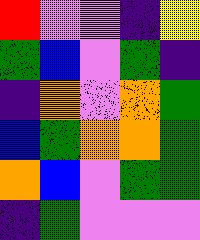[["red", "violet", "violet", "indigo", "yellow"], ["green", "blue", "violet", "green", "indigo"], ["indigo", "orange", "violet", "orange", "green"], ["blue", "green", "orange", "orange", "green"], ["orange", "blue", "violet", "green", "green"], ["indigo", "green", "violet", "violet", "violet"]]